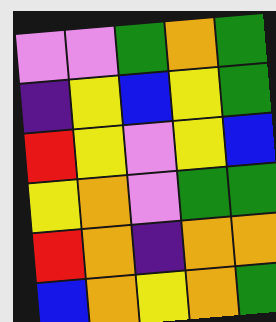[["violet", "violet", "green", "orange", "green"], ["indigo", "yellow", "blue", "yellow", "green"], ["red", "yellow", "violet", "yellow", "blue"], ["yellow", "orange", "violet", "green", "green"], ["red", "orange", "indigo", "orange", "orange"], ["blue", "orange", "yellow", "orange", "green"]]